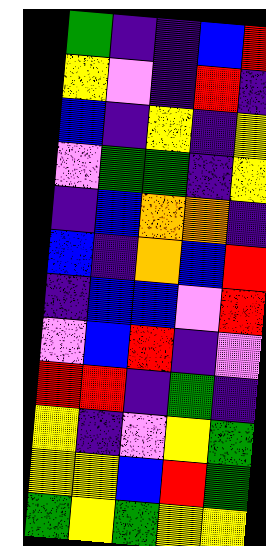[["green", "indigo", "indigo", "blue", "red"], ["yellow", "violet", "indigo", "red", "indigo"], ["blue", "indigo", "yellow", "indigo", "yellow"], ["violet", "green", "green", "indigo", "yellow"], ["indigo", "blue", "orange", "orange", "indigo"], ["blue", "indigo", "orange", "blue", "red"], ["indigo", "blue", "blue", "violet", "red"], ["violet", "blue", "red", "indigo", "violet"], ["red", "red", "indigo", "green", "indigo"], ["yellow", "indigo", "violet", "yellow", "green"], ["yellow", "yellow", "blue", "red", "green"], ["green", "yellow", "green", "yellow", "yellow"]]